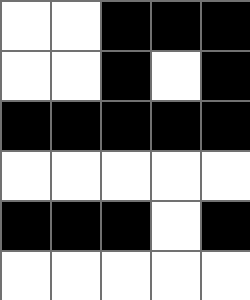[["white", "white", "black", "black", "black"], ["white", "white", "black", "white", "black"], ["black", "black", "black", "black", "black"], ["white", "white", "white", "white", "white"], ["black", "black", "black", "white", "black"], ["white", "white", "white", "white", "white"]]